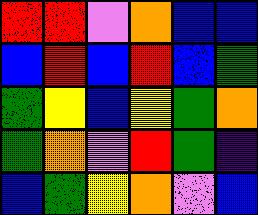[["red", "red", "violet", "orange", "blue", "blue"], ["blue", "red", "blue", "red", "blue", "green"], ["green", "yellow", "blue", "yellow", "green", "orange"], ["green", "orange", "violet", "red", "green", "indigo"], ["blue", "green", "yellow", "orange", "violet", "blue"]]